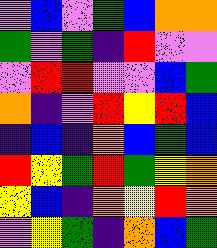[["violet", "blue", "violet", "green", "blue", "orange", "orange"], ["green", "violet", "green", "indigo", "red", "violet", "violet"], ["violet", "red", "red", "violet", "violet", "blue", "green"], ["orange", "indigo", "violet", "red", "yellow", "red", "blue"], ["indigo", "blue", "indigo", "orange", "blue", "green", "blue"], ["red", "yellow", "green", "red", "green", "yellow", "orange"], ["yellow", "blue", "indigo", "orange", "yellow", "red", "orange"], ["violet", "yellow", "green", "indigo", "orange", "blue", "green"]]